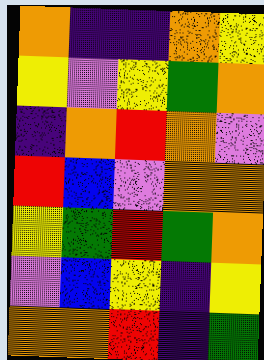[["orange", "indigo", "indigo", "orange", "yellow"], ["yellow", "violet", "yellow", "green", "orange"], ["indigo", "orange", "red", "orange", "violet"], ["red", "blue", "violet", "orange", "orange"], ["yellow", "green", "red", "green", "orange"], ["violet", "blue", "yellow", "indigo", "yellow"], ["orange", "orange", "red", "indigo", "green"]]